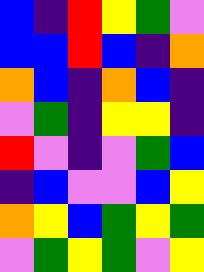[["blue", "indigo", "red", "yellow", "green", "violet"], ["blue", "blue", "red", "blue", "indigo", "orange"], ["orange", "blue", "indigo", "orange", "blue", "indigo"], ["violet", "green", "indigo", "yellow", "yellow", "indigo"], ["red", "violet", "indigo", "violet", "green", "blue"], ["indigo", "blue", "violet", "violet", "blue", "yellow"], ["orange", "yellow", "blue", "green", "yellow", "green"], ["violet", "green", "yellow", "green", "violet", "yellow"]]